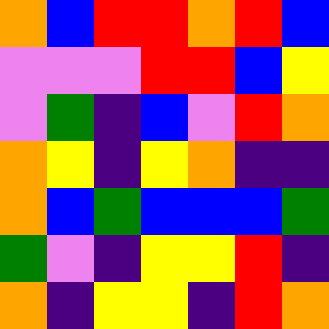[["orange", "blue", "red", "red", "orange", "red", "blue"], ["violet", "violet", "violet", "red", "red", "blue", "yellow"], ["violet", "green", "indigo", "blue", "violet", "red", "orange"], ["orange", "yellow", "indigo", "yellow", "orange", "indigo", "indigo"], ["orange", "blue", "green", "blue", "blue", "blue", "green"], ["green", "violet", "indigo", "yellow", "yellow", "red", "indigo"], ["orange", "indigo", "yellow", "yellow", "indigo", "red", "orange"]]